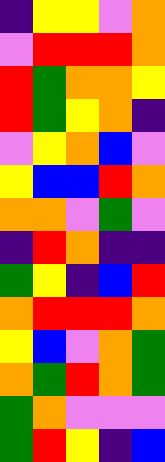[["indigo", "yellow", "yellow", "violet", "orange"], ["violet", "red", "red", "red", "orange"], ["red", "green", "orange", "orange", "yellow"], ["red", "green", "yellow", "orange", "indigo"], ["violet", "yellow", "orange", "blue", "violet"], ["yellow", "blue", "blue", "red", "orange"], ["orange", "orange", "violet", "green", "violet"], ["indigo", "red", "orange", "indigo", "indigo"], ["green", "yellow", "indigo", "blue", "red"], ["orange", "red", "red", "red", "orange"], ["yellow", "blue", "violet", "orange", "green"], ["orange", "green", "red", "orange", "green"], ["green", "orange", "violet", "violet", "violet"], ["green", "red", "yellow", "indigo", "blue"]]